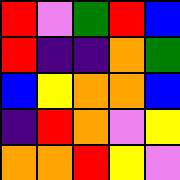[["red", "violet", "green", "red", "blue"], ["red", "indigo", "indigo", "orange", "green"], ["blue", "yellow", "orange", "orange", "blue"], ["indigo", "red", "orange", "violet", "yellow"], ["orange", "orange", "red", "yellow", "violet"]]